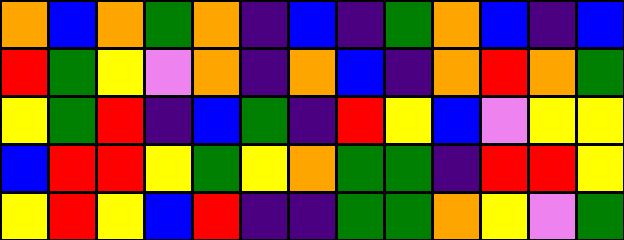[["orange", "blue", "orange", "green", "orange", "indigo", "blue", "indigo", "green", "orange", "blue", "indigo", "blue"], ["red", "green", "yellow", "violet", "orange", "indigo", "orange", "blue", "indigo", "orange", "red", "orange", "green"], ["yellow", "green", "red", "indigo", "blue", "green", "indigo", "red", "yellow", "blue", "violet", "yellow", "yellow"], ["blue", "red", "red", "yellow", "green", "yellow", "orange", "green", "green", "indigo", "red", "red", "yellow"], ["yellow", "red", "yellow", "blue", "red", "indigo", "indigo", "green", "green", "orange", "yellow", "violet", "green"]]